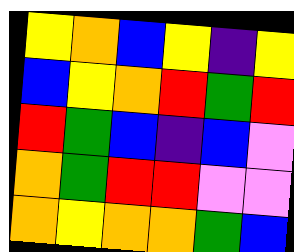[["yellow", "orange", "blue", "yellow", "indigo", "yellow"], ["blue", "yellow", "orange", "red", "green", "red"], ["red", "green", "blue", "indigo", "blue", "violet"], ["orange", "green", "red", "red", "violet", "violet"], ["orange", "yellow", "orange", "orange", "green", "blue"]]